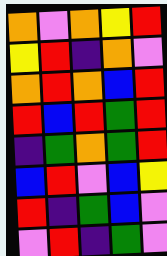[["orange", "violet", "orange", "yellow", "red"], ["yellow", "red", "indigo", "orange", "violet"], ["orange", "red", "orange", "blue", "red"], ["red", "blue", "red", "green", "red"], ["indigo", "green", "orange", "green", "red"], ["blue", "red", "violet", "blue", "yellow"], ["red", "indigo", "green", "blue", "violet"], ["violet", "red", "indigo", "green", "violet"]]